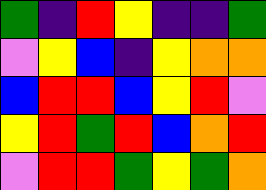[["green", "indigo", "red", "yellow", "indigo", "indigo", "green"], ["violet", "yellow", "blue", "indigo", "yellow", "orange", "orange"], ["blue", "red", "red", "blue", "yellow", "red", "violet"], ["yellow", "red", "green", "red", "blue", "orange", "red"], ["violet", "red", "red", "green", "yellow", "green", "orange"]]